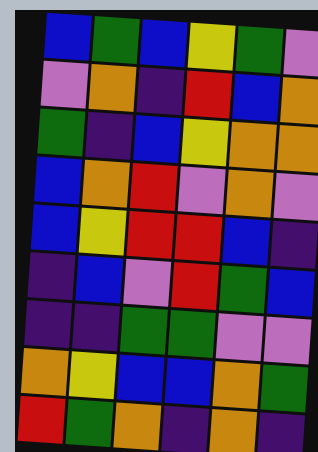[["blue", "green", "blue", "yellow", "green", "violet"], ["violet", "orange", "indigo", "red", "blue", "orange"], ["green", "indigo", "blue", "yellow", "orange", "orange"], ["blue", "orange", "red", "violet", "orange", "violet"], ["blue", "yellow", "red", "red", "blue", "indigo"], ["indigo", "blue", "violet", "red", "green", "blue"], ["indigo", "indigo", "green", "green", "violet", "violet"], ["orange", "yellow", "blue", "blue", "orange", "green"], ["red", "green", "orange", "indigo", "orange", "indigo"]]